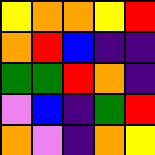[["yellow", "orange", "orange", "yellow", "red"], ["orange", "red", "blue", "indigo", "indigo"], ["green", "green", "red", "orange", "indigo"], ["violet", "blue", "indigo", "green", "red"], ["orange", "violet", "indigo", "orange", "yellow"]]